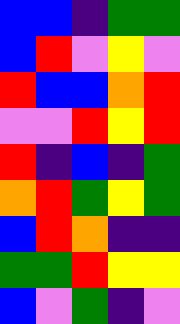[["blue", "blue", "indigo", "green", "green"], ["blue", "red", "violet", "yellow", "violet"], ["red", "blue", "blue", "orange", "red"], ["violet", "violet", "red", "yellow", "red"], ["red", "indigo", "blue", "indigo", "green"], ["orange", "red", "green", "yellow", "green"], ["blue", "red", "orange", "indigo", "indigo"], ["green", "green", "red", "yellow", "yellow"], ["blue", "violet", "green", "indigo", "violet"]]